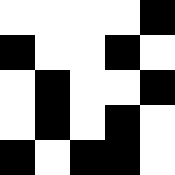[["white", "white", "white", "white", "black"], ["black", "white", "white", "black", "white"], ["white", "black", "white", "white", "black"], ["white", "black", "white", "black", "white"], ["black", "white", "black", "black", "white"]]